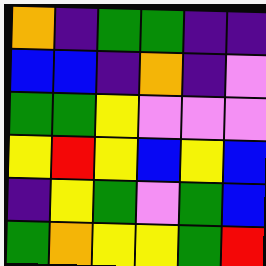[["orange", "indigo", "green", "green", "indigo", "indigo"], ["blue", "blue", "indigo", "orange", "indigo", "violet"], ["green", "green", "yellow", "violet", "violet", "violet"], ["yellow", "red", "yellow", "blue", "yellow", "blue"], ["indigo", "yellow", "green", "violet", "green", "blue"], ["green", "orange", "yellow", "yellow", "green", "red"]]